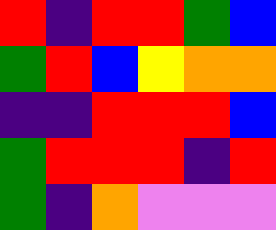[["red", "indigo", "red", "red", "green", "blue"], ["green", "red", "blue", "yellow", "orange", "orange"], ["indigo", "indigo", "red", "red", "red", "blue"], ["green", "red", "red", "red", "indigo", "red"], ["green", "indigo", "orange", "violet", "violet", "violet"]]